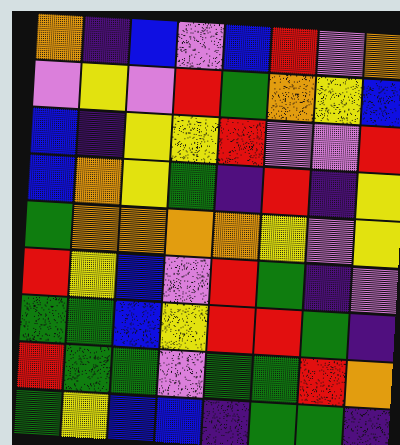[["orange", "indigo", "blue", "violet", "blue", "red", "violet", "orange"], ["violet", "yellow", "violet", "red", "green", "orange", "yellow", "blue"], ["blue", "indigo", "yellow", "yellow", "red", "violet", "violet", "red"], ["blue", "orange", "yellow", "green", "indigo", "red", "indigo", "yellow"], ["green", "orange", "orange", "orange", "orange", "yellow", "violet", "yellow"], ["red", "yellow", "blue", "violet", "red", "green", "indigo", "violet"], ["green", "green", "blue", "yellow", "red", "red", "green", "indigo"], ["red", "green", "green", "violet", "green", "green", "red", "orange"], ["green", "yellow", "blue", "blue", "indigo", "green", "green", "indigo"]]